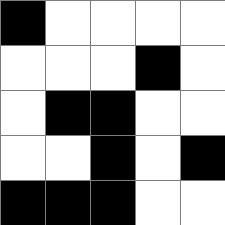[["black", "white", "white", "white", "white"], ["white", "white", "white", "black", "white"], ["white", "black", "black", "white", "white"], ["white", "white", "black", "white", "black"], ["black", "black", "black", "white", "white"]]